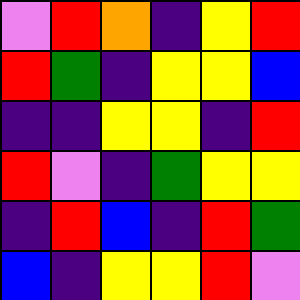[["violet", "red", "orange", "indigo", "yellow", "red"], ["red", "green", "indigo", "yellow", "yellow", "blue"], ["indigo", "indigo", "yellow", "yellow", "indigo", "red"], ["red", "violet", "indigo", "green", "yellow", "yellow"], ["indigo", "red", "blue", "indigo", "red", "green"], ["blue", "indigo", "yellow", "yellow", "red", "violet"]]